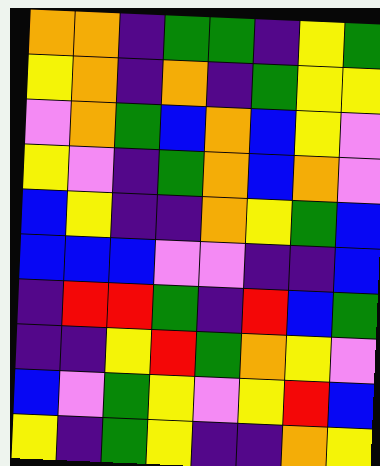[["orange", "orange", "indigo", "green", "green", "indigo", "yellow", "green"], ["yellow", "orange", "indigo", "orange", "indigo", "green", "yellow", "yellow"], ["violet", "orange", "green", "blue", "orange", "blue", "yellow", "violet"], ["yellow", "violet", "indigo", "green", "orange", "blue", "orange", "violet"], ["blue", "yellow", "indigo", "indigo", "orange", "yellow", "green", "blue"], ["blue", "blue", "blue", "violet", "violet", "indigo", "indigo", "blue"], ["indigo", "red", "red", "green", "indigo", "red", "blue", "green"], ["indigo", "indigo", "yellow", "red", "green", "orange", "yellow", "violet"], ["blue", "violet", "green", "yellow", "violet", "yellow", "red", "blue"], ["yellow", "indigo", "green", "yellow", "indigo", "indigo", "orange", "yellow"]]